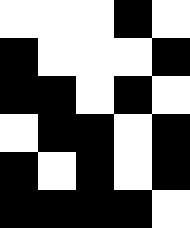[["white", "white", "white", "black", "white"], ["black", "white", "white", "white", "black"], ["black", "black", "white", "black", "white"], ["white", "black", "black", "white", "black"], ["black", "white", "black", "white", "black"], ["black", "black", "black", "black", "white"]]